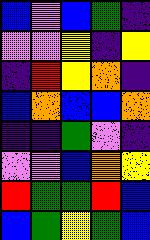[["blue", "violet", "blue", "green", "indigo"], ["violet", "violet", "yellow", "indigo", "yellow"], ["indigo", "red", "yellow", "orange", "indigo"], ["blue", "orange", "blue", "blue", "orange"], ["indigo", "indigo", "green", "violet", "indigo"], ["violet", "violet", "blue", "orange", "yellow"], ["red", "green", "green", "red", "blue"], ["blue", "green", "yellow", "green", "blue"]]